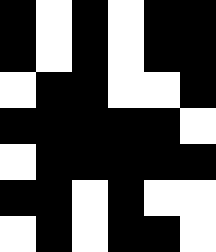[["black", "white", "black", "white", "black", "black"], ["black", "white", "black", "white", "black", "black"], ["white", "black", "black", "white", "white", "black"], ["black", "black", "black", "black", "black", "white"], ["white", "black", "black", "black", "black", "black"], ["black", "black", "white", "black", "white", "white"], ["white", "black", "white", "black", "black", "white"]]